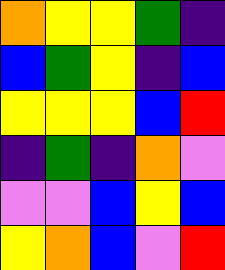[["orange", "yellow", "yellow", "green", "indigo"], ["blue", "green", "yellow", "indigo", "blue"], ["yellow", "yellow", "yellow", "blue", "red"], ["indigo", "green", "indigo", "orange", "violet"], ["violet", "violet", "blue", "yellow", "blue"], ["yellow", "orange", "blue", "violet", "red"]]